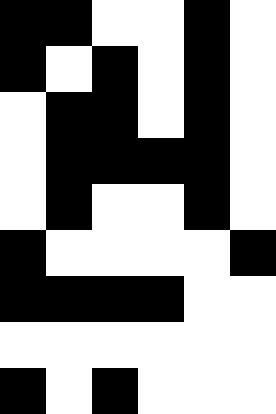[["black", "black", "white", "white", "black", "white"], ["black", "white", "black", "white", "black", "white"], ["white", "black", "black", "white", "black", "white"], ["white", "black", "black", "black", "black", "white"], ["white", "black", "white", "white", "black", "white"], ["black", "white", "white", "white", "white", "black"], ["black", "black", "black", "black", "white", "white"], ["white", "white", "white", "white", "white", "white"], ["black", "white", "black", "white", "white", "white"]]